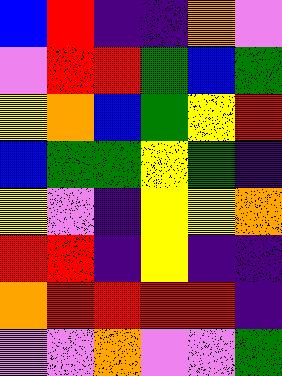[["blue", "red", "indigo", "indigo", "orange", "violet"], ["violet", "red", "red", "green", "blue", "green"], ["yellow", "orange", "blue", "green", "yellow", "red"], ["blue", "green", "green", "yellow", "green", "indigo"], ["yellow", "violet", "indigo", "yellow", "yellow", "orange"], ["red", "red", "indigo", "yellow", "indigo", "indigo"], ["orange", "red", "red", "red", "red", "indigo"], ["violet", "violet", "orange", "violet", "violet", "green"]]